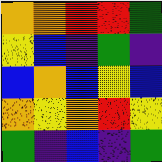[["orange", "orange", "red", "red", "green"], ["yellow", "blue", "indigo", "green", "indigo"], ["blue", "orange", "blue", "yellow", "blue"], ["orange", "yellow", "orange", "red", "yellow"], ["green", "indigo", "blue", "indigo", "green"]]